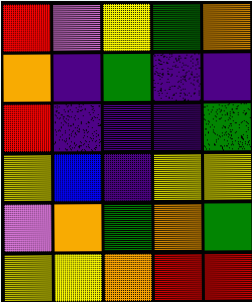[["red", "violet", "yellow", "green", "orange"], ["orange", "indigo", "green", "indigo", "indigo"], ["red", "indigo", "indigo", "indigo", "green"], ["yellow", "blue", "indigo", "yellow", "yellow"], ["violet", "orange", "green", "orange", "green"], ["yellow", "yellow", "orange", "red", "red"]]